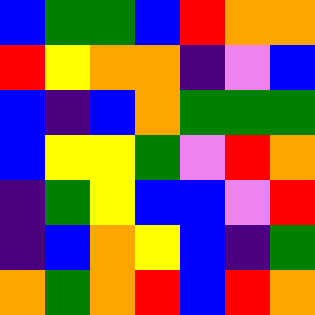[["blue", "green", "green", "blue", "red", "orange", "orange"], ["red", "yellow", "orange", "orange", "indigo", "violet", "blue"], ["blue", "indigo", "blue", "orange", "green", "green", "green"], ["blue", "yellow", "yellow", "green", "violet", "red", "orange"], ["indigo", "green", "yellow", "blue", "blue", "violet", "red"], ["indigo", "blue", "orange", "yellow", "blue", "indigo", "green"], ["orange", "green", "orange", "red", "blue", "red", "orange"]]